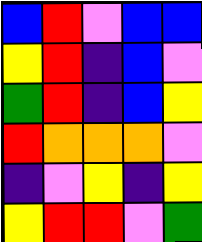[["blue", "red", "violet", "blue", "blue"], ["yellow", "red", "indigo", "blue", "violet"], ["green", "red", "indigo", "blue", "yellow"], ["red", "orange", "orange", "orange", "violet"], ["indigo", "violet", "yellow", "indigo", "yellow"], ["yellow", "red", "red", "violet", "green"]]